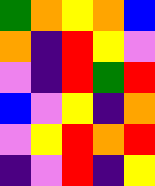[["green", "orange", "yellow", "orange", "blue"], ["orange", "indigo", "red", "yellow", "violet"], ["violet", "indigo", "red", "green", "red"], ["blue", "violet", "yellow", "indigo", "orange"], ["violet", "yellow", "red", "orange", "red"], ["indigo", "violet", "red", "indigo", "yellow"]]